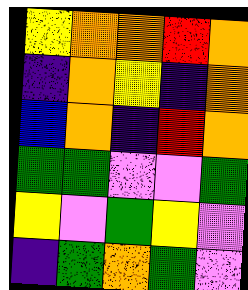[["yellow", "orange", "orange", "red", "orange"], ["indigo", "orange", "yellow", "indigo", "orange"], ["blue", "orange", "indigo", "red", "orange"], ["green", "green", "violet", "violet", "green"], ["yellow", "violet", "green", "yellow", "violet"], ["indigo", "green", "orange", "green", "violet"]]